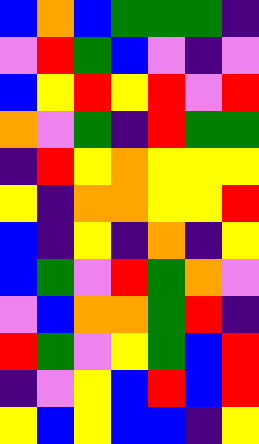[["blue", "orange", "blue", "green", "green", "green", "indigo"], ["violet", "red", "green", "blue", "violet", "indigo", "violet"], ["blue", "yellow", "red", "yellow", "red", "violet", "red"], ["orange", "violet", "green", "indigo", "red", "green", "green"], ["indigo", "red", "yellow", "orange", "yellow", "yellow", "yellow"], ["yellow", "indigo", "orange", "orange", "yellow", "yellow", "red"], ["blue", "indigo", "yellow", "indigo", "orange", "indigo", "yellow"], ["blue", "green", "violet", "red", "green", "orange", "violet"], ["violet", "blue", "orange", "orange", "green", "red", "indigo"], ["red", "green", "violet", "yellow", "green", "blue", "red"], ["indigo", "violet", "yellow", "blue", "red", "blue", "red"], ["yellow", "blue", "yellow", "blue", "blue", "indigo", "yellow"]]